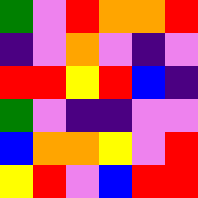[["green", "violet", "red", "orange", "orange", "red"], ["indigo", "violet", "orange", "violet", "indigo", "violet"], ["red", "red", "yellow", "red", "blue", "indigo"], ["green", "violet", "indigo", "indigo", "violet", "violet"], ["blue", "orange", "orange", "yellow", "violet", "red"], ["yellow", "red", "violet", "blue", "red", "red"]]